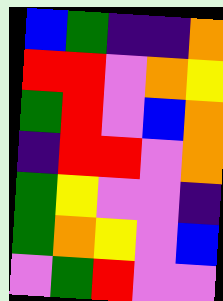[["blue", "green", "indigo", "indigo", "orange"], ["red", "red", "violet", "orange", "yellow"], ["green", "red", "violet", "blue", "orange"], ["indigo", "red", "red", "violet", "orange"], ["green", "yellow", "violet", "violet", "indigo"], ["green", "orange", "yellow", "violet", "blue"], ["violet", "green", "red", "violet", "violet"]]